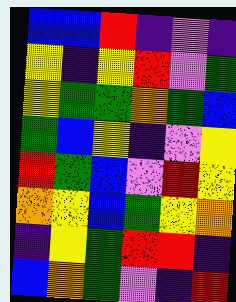[["blue", "blue", "red", "indigo", "violet", "indigo"], ["yellow", "indigo", "yellow", "red", "violet", "green"], ["yellow", "green", "green", "orange", "green", "blue"], ["green", "blue", "yellow", "indigo", "violet", "yellow"], ["red", "green", "blue", "violet", "red", "yellow"], ["orange", "yellow", "blue", "green", "yellow", "orange"], ["indigo", "yellow", "green", "red", "red", "indigo"], ["blue", "orange", "green", "violet", "indigo", "red"]]